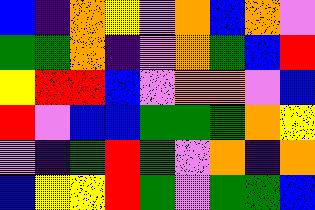[["blue", "indigo", "orange", "yellow", "violet", "orange", "blue", "orange", "violet"], ["green", "green", "orange", "indigo", "violet", "orange", "green", "blue", "red"], ["yellow", "red", "red", "blue", "violet", "orange", "orange", "violet", "blue"], ["red", "violet", "blue", "blue", "green", "green", "green", "orange", "yellow"], ["violet", "indigo", "green", "red", "green", "violet", "orange", "indigo", "orange"], ["blue", "yellow", "yellow", "red", "green", "violet", "green", "green", "blue"]]